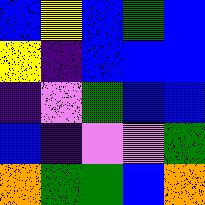[["blue", "yellow", "blue", "green", "blue"], ["yellow", "indigo", "blue", "blue", "blue"], ["indigo", "violet", "green", "blue", "blue"], ["blue", "indigo", "violet", "violet", "green"], ["orange", "green", "green", "blue", "orange"]]